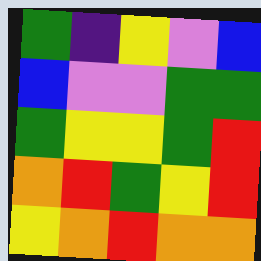[["green", "indigo", "yellow", "violet", "blue"], ["blue", "violet", "violet", "green", "green"], ["green", "yellow", "yellow", "green", "red"], ["orange", "red", "green", "yellow", "red"], ["yellow", "orange", "red", "orange", "orange"]]